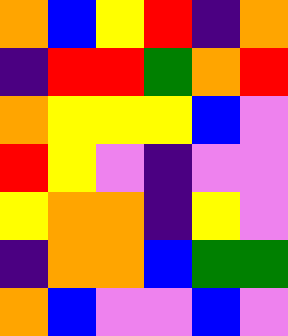[["orange", "blue", "yellow", "red", "indigo", "orange"], ["indigo", "red", "red", "green", "orange", "red"], ["orange", "yellow", "yellow", "yellow", "blue", "violet"], ["red", "yellow", "violet", "indigo", "violet", "violet"], ["yellow", "orange", "orange", "indigo", "yellow", "violet"], ["indigo", "orange", "orange", "blue", "green", "green"], ["orange", "blue", "violet", "violet", "blue", "violet"]]